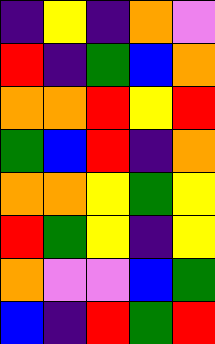[["indigo", "yellow", "indigo", "orange", "violet"], ["red", "indigo", "green", "blue", "orange"], ["orange", "orange", "red", "yellow", "red"], ["green", "blue", "red", "indigo", "orange"], ["orange", "orange", "yellow", "green", "yellow"], ["red", "green", "yellow", "indigo", "yellow"], ["orange", "violet", "violet", "blue", "green"], ["blue", "indigo", "red", "green", "red"]]